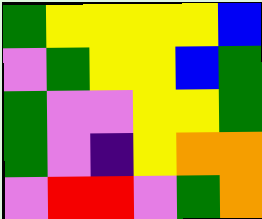[["green", "yellow", "yellow", "yellow", "yellow", "blue"], ["violet", "green", "yellow", "yellow", "blue", "green"], ["green", "violet", "violet", "yellow", "yellow", "green"], ["green", "violet", "indigo", "yellow", "orange", "orange"], ["violet", "red", "red", "violet", "green", "orange"]]